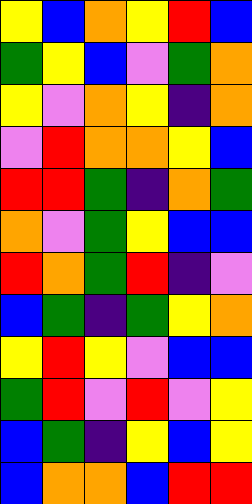[["yellow", "blue", "orange", "yellow", "red", "blue"], ["green", "yellow", "blue", "violet", "green", "orange"], ["yellow", "violet", "orange", "yellow", "indigo", "orange"], ["violet", "red", "orange", "orange", "yellow", "blue"], ["red", "red", "green", "indigo", "orange", "green"], ["orange", "violet", "green", "yellow", "blue", "blue"], ["red", "orange", "green", "red", "indigo", "violet"], ["blue", "green", "indigo", "green", "yellow", "orange"], ["yellow", "red", "yellow", "violet", "blue", "blue"], ["green", "red", "violet", "red", "violet", "yellow"], ["blue", "green", "indigo", "yellow", "blue", "yellow"], ["blue", "orange", "orange", "blue", "red", "red"]]